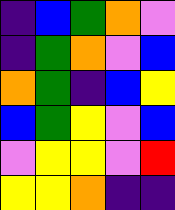[["indigo", "blue", "green", "orange", "violet"], ["indigo", "green", "orange", "violet", "blue"], ["orange", "green", "indigo", "blue", "yellow"], ["blue", "green", "yellow", "violet", "blue"], ["violet", "yellow", "yellow", "violet", "red"], ["yellow", "yellow", "orange", "indigo", "indigo"]]